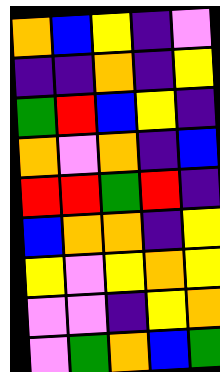[["orange", "blue", "yellow", "indigo", "violet"], ["indigo", "indigo", "orange", "indigo", "yellow"], ["green", "red", "blue", "yellow", "indigo"], ["orange", "violet", "orange", "indigo", "blue"], ["red", "red", "green", "red", "indigo"], ["blue", "orange", "orange", "indigo", "yellow"], ["yellow", "violet", "yellow", "orange", "yellow"], ["violet", "violet", "indigo", "yellow", "orange"], ["violet", "green", "orange", "blue", "green"]]